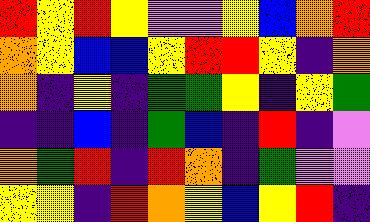[["red", "yellow", "red", "yellow", "violet", "violet", "yellow", "blue", "orange", "red"], ["orange", "yellow", "blue", "blue", "yellow", "red", "red", "yellow", "indigo", "orange"], ["orange", "indigo", "yellow", "indigo", "green", "green", "yellow", "indigo", "yellow", "green"], ["indigo", "indigo", "blue", "indigo", "green", "blue", "indigo", "red", "indigo", "violet"], ["orange", "green", "red", "indigo", "red", "orange", "indigo", "green", "violet", "violet"], ["yellow", "yellow", "indigo", "red", "orange", "yellow", "blue", "yellow", "red", "indigo"]]